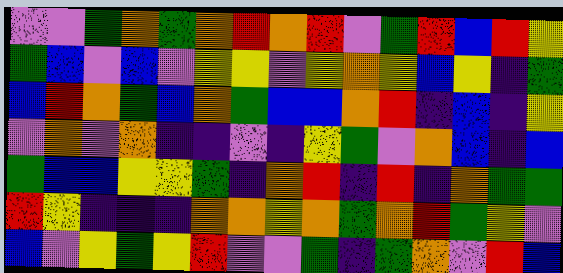[["violet", "violet", "green", "orange", "green", "orange", "red", "orange", "red", "violet", "green", "red", "blue", "red", "yellow"], ["green", "blue", "violet", "blue", "violet", "yellow", "yellow", "violet", "yellow", "orange", "yellow", "blue", "yellow", "indigo", "green"], ["blue", "red", "orange", "green", "blue", "orange", "green", "blue", "blue", "orange", "red", "indigo", "blue", "indigo", "yellow"], ["violet", "orange", "violet", "orange", "indigo", "indigo", "violet", "indigo", "yellow", "green", "violet", "orange", "blue", "indigo", "blue"], ["green", "blue", "blue", "yellow", "yellow", "green", "indigo", "orange", "red", "indigo", "red", "indigo", "orange", "green", "green"], ["red", "yellow", "indigo", "indigo", "indigo", "orange", "orange", "yellow", "orange", "green", "orange", "red", "green", "yellow", "violet"], ["blue", "violet", "yellow", "green", "yellow", "red", "violet", "violet", "green", "indigo", "green", "orange", "violet", "red", "blue"]]